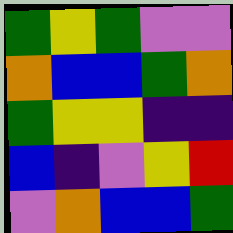[["green", "yellow", "green", "violet", "violet"], ["orange", "blue", "blue", "green", "orange"], ["green", "yellow", "yellow", "indigo", "indigo"], ["blue", "indigo", "violet", "yellow", "red"], ["violet", "orange", "blue", "blue", "green"]]